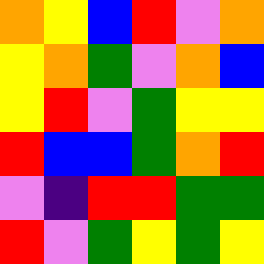[["orange", "yellow", "blue", "red", "violet", "orange"], ["yellow", "orange", "green", "violet", "orange", "blue"], ["yellow", "red", "violet", "green", "yellow", "yellow"], ["red", "blue", "blue", "green", "orange", "red"], ["violet", "indigo", "red", "red", "green", "green"], ["red", "violet", "green", "yellow", "green", "yellow"]]